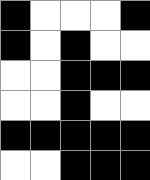[["black", "white", "white", "white", "black"], ["black", "white", "black", "white", "white"], ["white", "white", "black", "black", "black"], ["white", "white", "black", "white", "white"], ["black", "black", "black", "black", "black"], ["white", "white", "black", "black", "black"]]